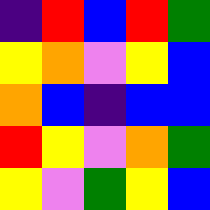[["indigo", "red", "blue", "red", "green"], ["yellow", "orange", "violet", "yellow", "blue"], ["orange", "blue", "indigo", "blue", "blue"], ["red", "yellow", "violet", "orange", "green"], ["yellow", "violet", "green", "yellow", "blue"]]